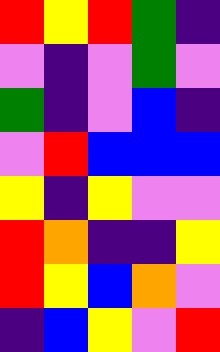[["red", "yellow", "red", "green", "indigo"], ["violet", "indigo", "violet", "green", "violet"], ["green", "indigo", "violet", "blue", "indigo"], ["violet", "red", "blue", "blue", "blue"], ["yellow", "indigo", "yellow", "violet", "violet"], ["red", "orange", "indigo", "indigo", "yellow"], ["red", "yellow", "blue", "orange", "violet"], ["indigo", "blue", "yellow", "violet", "red"]]